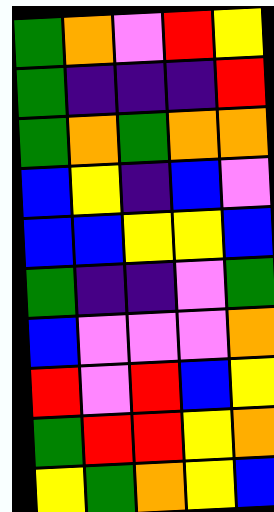[["green", "orange", "violet", "red", "yellow"], ["green", "indigo", "indigo", "indigo", "red"], ["green", "orange", "green", "orange", "orange"], ["blue", "yellow", "indigo", "blue", "violet"], ["blue", "blue", "yellow", "yellow", "blue"], ["green", "indigo", "indigo", "violet", "green"], ["blue", "violet", "violet", "violet", "orange"], ["red", "violet", "red", "blue", "yellow"], ["green", "red", "red", "yellow", "orange"], ["yellow", "green", "orange", "yellow", "blue"]]